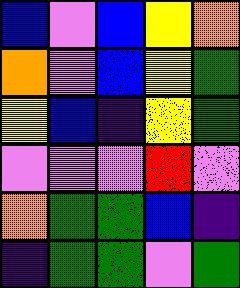[["blue", "violet", "blue", "yellow", "orange"], ["orange", "violet", "blue", "yellow", "green"], ["yellow", "blue", "indigo", "yellow", "green"], ["violet", "violet", "violet", "red", "violet"], ["orange", "green", "green", "blue", "indigo"], ["indigo", "green", "green", "violet", "green"]]